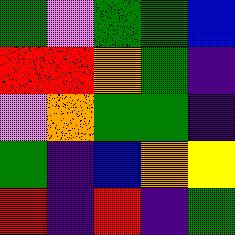[["green", "violet", "green", "green", "blue"], ["red", "red", "orange", "green", "indigo"], ["violet", "orange", "green", "green", "indigo"], ["green", "indigo", "blue", "orange", "yellow"], ["red", "indigo", "red", "indigo", "green"]]